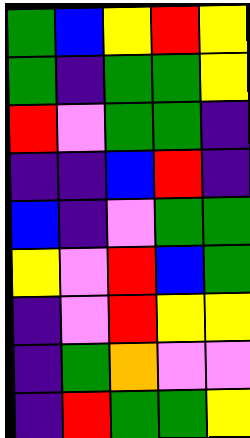[["green", "blue", "yellow", "red", "yellow"], ["green", "indigo", "green", "green", "yellow"], ["red", "violet", "green", "green", "indigo"], ["indigo", "indigo", "blue", "red", "indigo"], ["blue", "indigo", "violet", "green", "green"], ["yellow", "violet", "red", "blue", "green"], ["indigo", "violet", "red", "yellow", "yellow"], ["indigo", "green", "orange", "violet", "violet"], ["indigo", "red", "green", "green", "yellow"]]